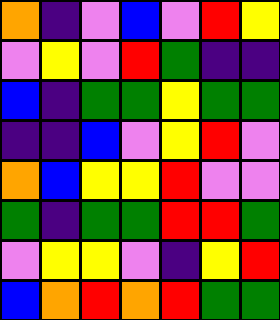[["orange", "indigo", "violet", "blue", "violet", "red", "yellow"], ["violet", "yellow", "violet", "red", "green", "indigo", "indigo"], ["blue", "indigo", "green", "green", "yellow", "green", "green"], ["indigo", "indigo", "blue", "violet", "yellow", "red", "violet"], ["orange", "blue", "yellow", "yellow", "red", "violet", "violet"], ["green", "indigo", "green", "green", "red", "red", "green"], ["violet", "yellow", "yellow", "violet", "indigo", "yellow", "red"], ["blue", "orange", "red", "orange", "red", "green", "green"]]